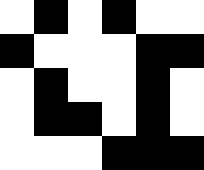[["white", "black", "white", "black", "white", "white"], ["black", "white", "white", "white", "black", "black"], ["white", "black", "white", "white", "black", "white"], ["white", "black", "black", "white", "black", "white"], ["white", "white", "white", "black", "black", "black"]]